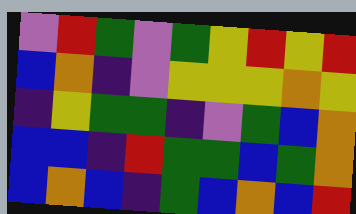[["violet", "red", "green", "violet", "green", "yellow", "red", "yellow", "red"], ["blue", "orange", "indigo", "violet", "yellow", "yellow", "yellow", "orange", "yellow"], ["indigo", "yellow", "green", "green", "indigo", "violet", "green", "blue", "orange"], ["blue", "blue", "indigo", "red", "green", "green", "blue", "green", "orange"], ["blue", "orange", "blue", "indigo", "green", "blue", "orange", "blue", "red"]]